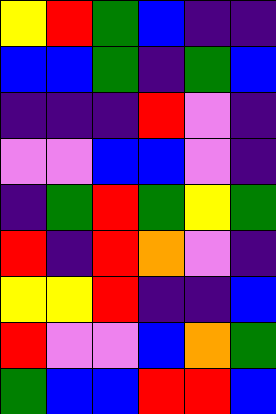[["yellow", "red", "green", "blue", "indigo", "indigo"], ["blue", "blue", "green", "indigo", "green", "blue"], ["indigo", "indigo", "indigo", "red", "violet", "indigo"], ["violet", "violet", "blue", "blue", "violet", "indigo"], ["indigo", "green", "red", "green", "yellow", "green"], ["red", "indigo", "red", "orange", "violet", "indigo"], ["yellow", "yellow", "red", "indigo", "indigo", "blue"], ["red", "violet", "violet", "blue", "orange", "green"], ["green", "blue", "blue", "red", "red", "blue"]]